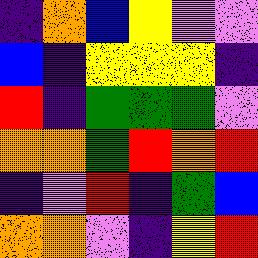[["indigo", "orange", "blue", "yellow", "violet", "violet"], ["blue", "indigo", "yellow", "yellow", "yellow", "indigo"], ["red", "indigo", "green", "green", "green", "violet"], ["orange", "orange", "green", "red", "orange", "red"], ["indigo", "violet", "red", "indigo", "green", "blue"], ["orange", "orange", "violet", "indigo", "yellow", "red"]]